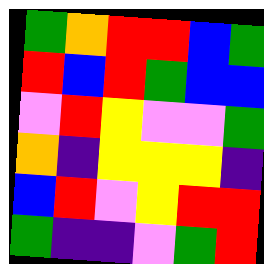[["green", "orange", "red", "red", "blue", "green"], ["red", "blue", "red", "green", "blue", "blue"], ["violet", "red", "yellow", "violet", "violet", "green"], ["orange", "indigo", "yellow", "yellow", "yellow", "indigo"], ["blue", "red", "violet", "yellow", "red", "red"], ["green", "indigo", "indigo", "violet", "green", "red"]]